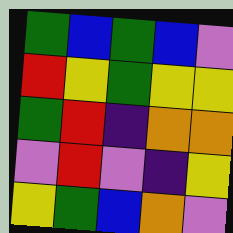[["green", "blue", "green", "blue", "violet"], ["red", "yellow", "green", "yellow", "yellow"], ["green", "red", "indigo", "orange", "orange"], ["violet", "red", "violet", "indigo", "yellow"], ["yellow", "green", "blue", "orange", "violet"]]